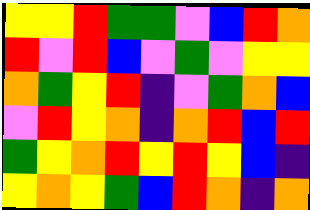[["yellow", "yellow", "red", "green", "green", "violet", "blue", "red", "orange"], ["red", "violet", "red", "blue", "violet", "green", "violet", "yellow", "yellow"], ["orange", "green", "yellow", "red", "indigo", "violet", "green", "orange", "blue"], ["violet", "red", "yellow", "orange", "indigo", "orange", "red", "blue", "red"], ["green", "yellow", "orange", "red", "yellow", "red", "yellow", "blue", "indigo"], ["yellow", "orange", "yellow", "green", "blue", "red", "orange", "indigo", "orange"]]